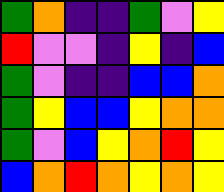[["green", "orange", "indigo", "indigo", "green", "violet", "yellow"], ["red", "violet", "violet", "indigo", "yellow", "indigo", "blue"], ["green", "violet", "indigo", "indigo", "blue", "blue", "orange"], ["green", "yellow", "blue", "blue", "yellow", "orange", "orange"], ["green", "violet", "blue", "yellow", "orange", "red", "yellow"], ["blue", "orange", "red", "orange", "yellow", "orange", "yellow"]]